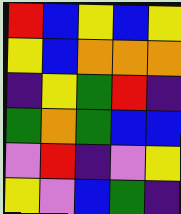[["red", "blue", "yellow", "blue", "yellow"], ["yellow", "blue", "orange", "orange", "orange"], ["indigo", "yellow", "green", "red", "indigo"], ["green", "orange", "green", "blue", "blue"], ["violet", "red", "indigo", "violet", "yellow"], ["yellow", "violet", "blue", "green", "indigo"]]